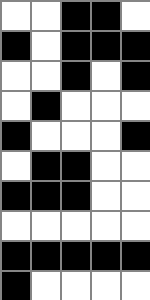[["white", "white", "black", "black", "white"], ["black", "white", "black", "black", "black"], ["white", "white", "black", "white", "black"], ["white", "black", "white", "white", "white"], ["black", "white", "white", "white", "black"], ["white", "black", "black", "white", "white"], ["black", "black", "black", "white", "white"], ["white", "white", "white", "white", "white"], ["black", "black", "black", "black", "black"], ["black", "white", "white", "white", "white"]]